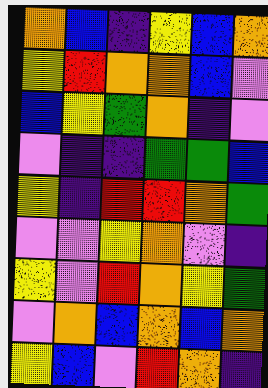[["orange", "blue", "indigo", "yellow", "blue", "orange"], ["yellow", "red", "orange", "orange", "blue", "violet"], ["blue", "yellow", "green", "orange", "indigo", "violet"], ["violet", "indigo", "indigo", "green", "green", "blue"], ["yellow", "indigo", "red", "red", "orange", "green"], ["violet", "violet", "yellow", "orange", "violet", "indigo"], ["yellow", "violet", "red", "orange", "yellow", "green"], ["violet", "orange", "blue", "orange", "blue", "orange"], ["yellow", "blue", "violet", "red", "orange", "indigo"]]